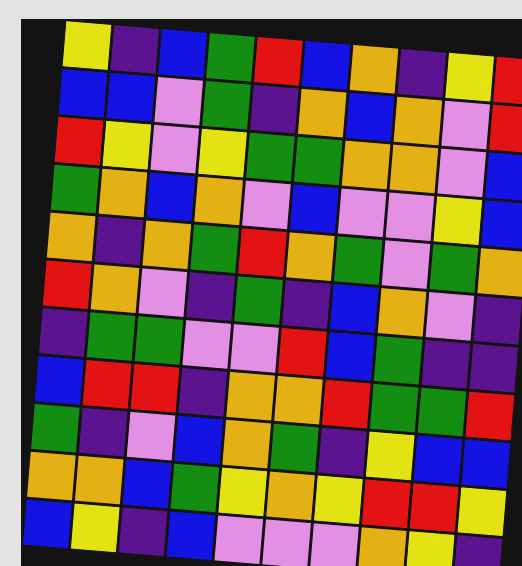[["yellow", "indigo", "blue", "green", "red", "blue", "orange", "indigo", "yellow", "red"], ["blue", "blue", "violet", "green", "indigo", "orange", "blue", "orange", "violet", "red"], ["red", "yellow", "violet", "yellow", "green", "green", "orange", "orange", "violet", "blue"], ["green", "orange", "blue", "orange", "violet", "blue", "violet", "violet", "yellow", "blue"], ["orange", "indigo", "orange", "green", "red", "orange", "green", "violet", "green", "orange"], ["red", "orange", "violet", "indigo", "green", "indigo", "blue", "orange", "violet", "indigo"], ["indigo", "green", "green", "violet", "violet", "red", "blue", "green", "indigo", "indigo"], ["blue", "red", "red", "indigo", "orange", "orange", "red", "green", "green", "red"], ["green", "indigo", "violet", "blue", "orange", "green", "indigo", "yellow", "blue", "blue"], ["orange", "orange", "blue", "green", "yellow", "orange", "yellow", "red", "red", "yellow"], ["blue", "yellow", "indigo", "blue", "violet", "violet", "violet", "orange", "yellow", "indigo"]]